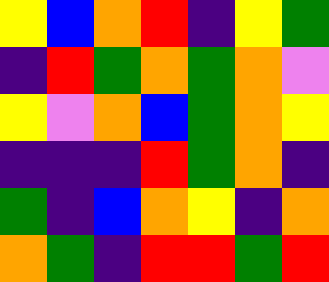[["yellow", "blue", "orange", "red", "indigo", "yellow", "green"], ["indigo", "red", "green", "orange", "green", "orange", "violet"], ["yellow", "violet", "orange", "blue", "green", "orange", "yellow"], ["indigo", "indigo", "indigo", "red", "green", "orange", "indigo"], ["green", "indigo", "blue", "orange", "yellow", "indigo", "orange"], ["orange", "green", "indigo", "red", "red", "green", "red"]]